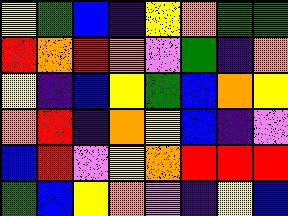[["yellow", "green", "blue", "indigo", "yellow", "orange", "green", "green"], ["red", "orange", "red", "orange", "violet", "green", "indigo", "orange"], ["yellow", "indigo", "blue", "yellow", "green", "blue", "orange", "yellow"], ["orange", "red", "indigo", "orange", "yellow", "blue", "indigo", "violet"], ["blue", "red", "violet", "yellow", "orange", "red", "red", "red"], ["green", "blue", "yellow", "orange", "violet", "indigo", "yellow", "blue"]]